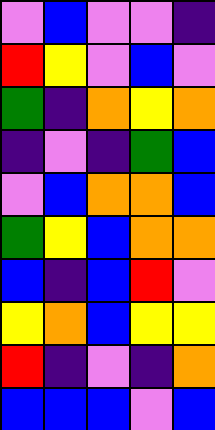[["violet", "blue", "violet", "violet", "indigo"], ["red", "yellow", "violet", "blue", "violet"], ["green", "indigo", "orange", "yellow", "orange"], ["indigo", "violet", "indigo", "green", "blue"], ["violet", "blue", "orange", "orange", "blue"], ["green", "yellow", "blue", "orange", "orange"], ["blue", "indigo", "blue", "red", "violet"], ["yellow", "orange", "blue", "yellow", "yellow"], ["red", "indigo", "violet", "indigo", "orange"], ["blue", "blue", "blue", "violet", "blue"]]